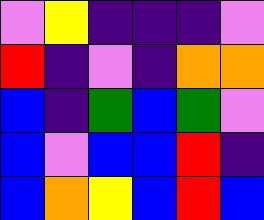[["violet", "yellow", "indigo", "indigo", "indigo", "violet"], ["red", "indigo", "violet", "indigo", "orange", "orange"], ["blue", "indigo", "green", "blue", "green", "violet"], ["blue", "violet", "blue", "blue", "red", "indigo"], ["blue", "orange", "yellow", "blue", "red", "blue"]]